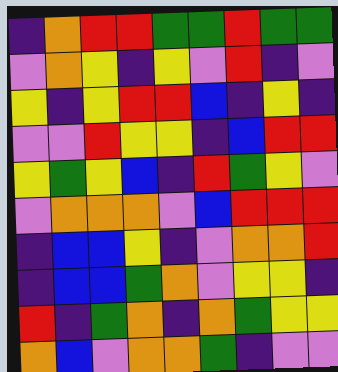[["indigo", "orange", "red", "red", "green", "green", "red", "green", "green"], ["violet", "orange", "yellow", "indigo", "yellow", "violet", "red", "indigo", "violet"], ["yellow", "indigo", "yellow", "red", "red", "blue", "indigo", "yellow", "indigo"], ["violet", "violet", "red", "yellow", "yellow", "indigo", "blue", "red", "red"], ["yellow", "green", "yellow", "blue", "indigo", "red", "green", "yellow", "violet"], ["violet", "orange", "orange", "orange", "violet", "blue", "red", "red", "red"], ["indigo", "blue", "blue", "yellow", "indigo", "violet", "orange", "orange", "red"], ["indigo", "blue", "blue", "green", "orange", "violet", "yellow", "yellow", "indigo"], ["red", "indigo", "green", "orange", "indigo", "orange", "green", "yellow", "yellow"], ["orange", "blue", "violet", "orange", "orange", "green", "indigo", "violet", "violet"]]